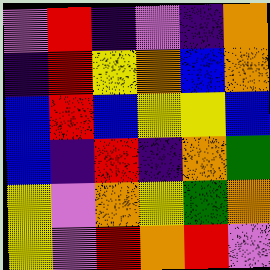[["violet", "red", "indigo", "violet", "indigo", "orange"], ["indigo", "red", "yellow", "orange", "blue", "orange"], ["blue", "red", "blue", "yellow", "yellow", "blue"], ["blue", "indigo", "red", "indigo", "orange", "green"], ["yellow", "violet", "orange", "yellow", "green", "orange"], ["yellow", "violet", "red", "orange", "red", "violet"]]